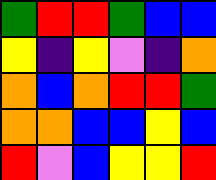[["green", "red", "red", "green", "blue", "blue"], ["yellow", "indigo", "yellow", "violet", "indigo", "orange"], ["orange", "blue", "orange", "red", "red", "green"], ["orange", "orange", "blue", "blue", "yellow", "blue"], ["red", "violet", "blue", "yellow", "yellow", "red"]]